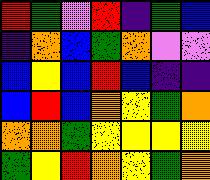[["red", "green", "violet", "red", "indigo", "green", "blue"], ["indigo", "orange", "blue", "green", "orange", "violet", "violet"], ["blue", "yellow", "blue", "red", "blue", "indigo", "indigo"], ["blue", "red", "blue", "orange", "yellow", "green", "orange"], ["orange", "orange", "green", "yellow", "yellow", "yellow", "yellow"], ["green", "yellow", "red", "orange", "yellow", "green", "orange"]]